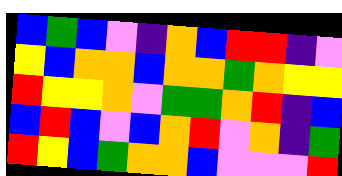[["blue", "green", "blue", "violet", "indigo", "orange", "blue", "red", "red", "indigo", "violet"], ["yellow", "blue", "orange", "orange", "blue", "orange", "orange", "green", "orange", "yellow", "yellow"], ["red", "yellow", "yellow", "orange", "violet", "green", "green", "orange", "red", "indigo", "blue"], ["blue", "red", "blue", "violet", "blue", "orange", "red", "violet", "orange", "indigo", "green"], ["red", "yellow", "blue", "green", "orange", "orange", "blue", "violet", "violet", "violet", "red"]]